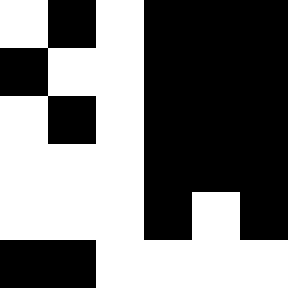[["white", "black", "white", "black", "black", "black"], ["black", "white", "white", "black", "black", "black"], ["white", "black", "white", "black", "black", "black"], ["white", "white", "white", "black", "black", "black"], ["white", "white", "white", "black", "white", "black"], ["black", "black", "white", "white", "white", "white"]]